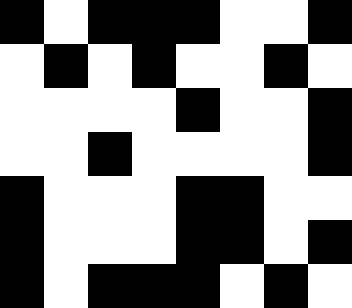[["black", "white", "black", "black", "black", "white", "white", "black"], ["white", "black", "white", "black", "white", "white", "black", "white"], ["white", "white", "white", "white", "black", "white", "white", "black"], ["white", "white", "black", "white", "white", "white", "white", "black"], ["black", "white", "white", "white", "black", "black", "white", "white"], ["black", "white", "white", "white", "black", "black", "white", "black"], ["black", "white", "black", "black", "black", "white", "black", "white"]]